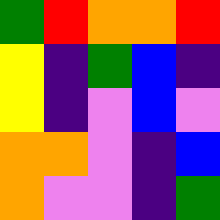[["green", "red", "orange", "orange", "red"], ["yellow", "indigo", "green", "blue", "indigo"], ["yellow", "indigo", "violet", "blue", "violet"], ["orange", "orange", "violet", "indigo", "blue"], ["orange", "violet", "violet", "indigo", "green"]]